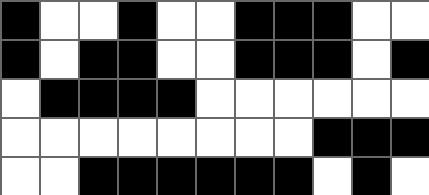[["black", "white", "white", "black", "white", "white", "black", "black", "black", "white", "white"], ["black", "white", "black", "black", "white", "white", "black", "black", "black", "white", "black"], ["white", "black", "black", "black", "black", "white", "white", "white", "white", "white", "white"], ["white", "white", "white", "white", "white", "white", "white", "white", "black", "black", "black"], ["white", "white", "black", "black", "black", "black", "black", "black", "white", "black", "white"]]